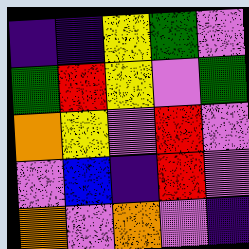[["indigo", "indigo", "yellow", "green", "violet"], ["green", "red", "yellow", "violet", "green"], ["orange", "yellow", "violet", "red", "violet"], ["violet", "blue", "indigo", "red", "violet"], ["orange", "violet", "orange", "violet", "indigo"]]